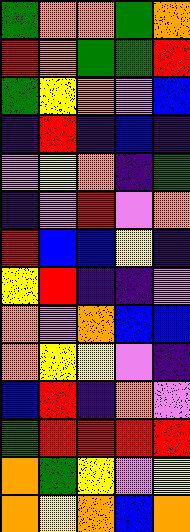[["green", "orange", "orange", "green", "orange"], ["red", "orange", "green", "green", "red"], ["green", "yellow", "orange", "violet", "blue"], ["indigo", "red", "indigo", "blue", "indigo"], ["violet", "yellow", "orange", "indigo", "green"], ["indigo", "violet", "red", "violet", "orange"], ["red", "blue", "blue", "yellow", "indigo"], ["yellow", "red", "indigo", "indigo", "violet"], ["orange", "violet", "orange", "blue", "blue"], ["orange", "yellow", "yellow", "violet", "indigo"], ["blue", "red", "indigo", "orange", "violet"], ["green", "red", "red", "red", "red"], ["orange", "green", "yellow", "violet", "yellow"], ["orange", "yellow", "orange", "blue", "orange"]]